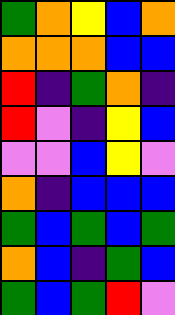[["green", "orange", "yellow", "blue", "orange"], ["orange", "orange", "orange", "blue", "blue"], ["red", "indigo", "green", "orange", "indigo"], ["red", "violet", "indigo", "yellow", "blue"], ["violet", "violet", "blue", "yellow", "violet"], ["orange", "indigo", "blue", "blue", "blue"], ["green", "blue", "green", "blue", "green"], ["orange", "blue", "indigo", "green", "blue"], ["green", "blue", "green", "red", "violet"]]